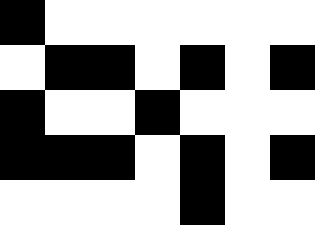[["black", "white", "white", "white", "white", "white", "white"], ["white", "black", "black", "white", "black", "white", "black"], ["black", "white", "white", "black", "white", "white", "white"], ["black", "black", "black", "white", "black", "white", "black"], ["white", "white", "white", "white", "black", "white", "white"]]